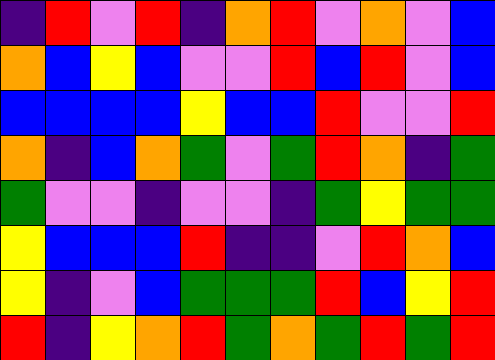[["indigo", "red", "violet", "red", "indigo", "orange", "red", "violet", "orange", "violet", "blue"], ["orange", "blue", "yellow", "blue", "violet", "violet", "red", "blue", "red", "violet", "blue"], ["blue", "blue", "blue", "blue", "yellow", "blue", "blue", "red", "violet", "violet", "red"], ["orange", "indigo", "blue", "orange", "green", "violet", "green", "red", "orange", "indigo", "green"], ["green", "violet", "violet", "indigo", "violet", "violet", "indigo", "green", "yellow", "green", "green"], ["yellow", "blue", "blue", "blue", "red", "indigo", "indigo", "violet", "red", "orange", "blue"], ["yellow", "indigo", "violet", "blue", "green", "green", "green", "red", "blue", "yellow", "red"], ["red", "indigo", "yellow", "orange", "red", "green", "orange", "green", "red", "green", "red"]]